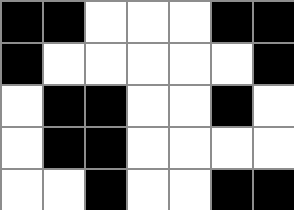[["black", "black", "white", "white", "white", "black", "black"], ["black", "white", "white", "white", "white", "white", "black"], ["white", "black", "black", "white", "white", "black", "white"], ["white", "black", "black", "white", "white", "white", "white"], ["white", "white", "black", "white", "white", "black", "black"]]